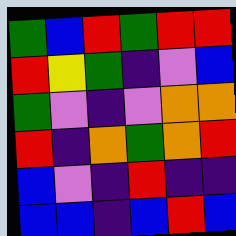[["green", "blue", "red", "green", "red", "red"], ["red", "yellow", "green", "indigo", "violet", "blue"], ["green", "violet", "indigo", "violet", "orange", "orange"], ["red", "indigo", "orange", "green", "orange", "red"], ["blue", "violet", "indigo", "red", "indigo", "indigo"], ["blue", "blue", "indigo", "blue", "red", "blue"]]